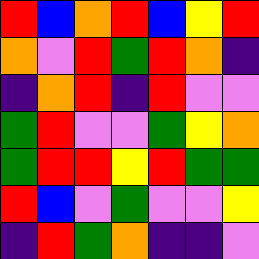[["red", "blue", "orange", "red", "blue", "yellow", "red"], ["orange", "violet", "red", "green", "red", "orange", "indigo"], ["indigo", "orange", "red", "indigo", "red", "violet", "violet"], ["green", "red", "violet", "violet", "green", "yellow", "orange"], ["green", "red", "red", "yellow", "red", "green", "green"], ["red", "blue", "violet", "green", "violet", "violet", "yellow"], ["indigo", "red", "green", "orange", "indigo", "indigo", "violet"]]